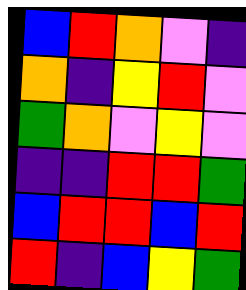[["blue", "red", "orange", "violet", "indigo"], ["orange", "indigo", "yellow", "red", "violet"], ["green", "orange", "violet", "yellow", "violet"], ["indigo", "indigo", "red", "red", "green"], ["blue", "red", "red", "blue", "red"], ["red", "indigo", "blue", "yellow", "green"]]